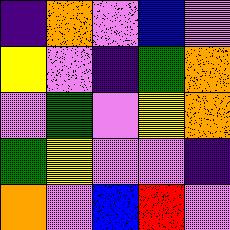[["indigo", "orange", "violet", "blue", "violet"], ["yellow", "violet", "indigo", "green", "orange"], ["violet", "green", "violet", "yellow", "orange"], ["green", "yellow", "violet", "violet", "indigo"], ["orange", "violet", "blue", "red", "violet"]]